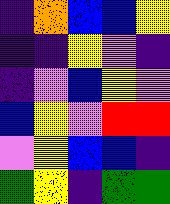[["indigo", "orange", "blue", "blue", "yellow"], ["indigo", "indigo", "yellow", "violet", "indigo"], ["indigo", "violet", "blue", "yellow", "violet"], ["blue", "yellow", "violet", "red", "red"], ["violet", "yellow", "blue", "blue", "indigo"], ["green", "yellow", "indigo", "green", "green"]]